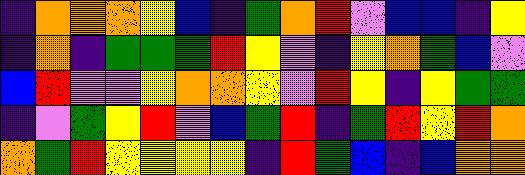[["indigo", "orange", "orange", "orange", "yellow", "blue", "indigo", "green", "orange", "red", "violet", "blue", "blue", "indigo", "yellow"], ["indigo", "orange", "indigo", "green", "green", "green", "red", "yellow", "violet", "indigo", "yellow", "orange", "green", "blue", "violet"], ["blue", "red", "violet", "violet", "yellow", "orange", "orange", "yellow", "violet", "red", "yellow", "indigo", "yellow", "green", "green"], ["indigo", "violet", "green", "yellow", "red", "violet", "blue", "green", "red", "indigo", "green", "red", "yellow", "red", "orange"], ["orange", "green", "red", "yellow", "yellow", "yellow", "yellow", "indigo", "red", "green", "blue", "indigo", "blue", "orange", "orange"]]